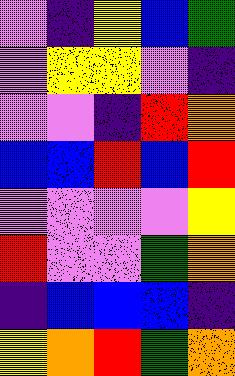[["violet", "indigo", "yellow", "blue", "green"], ["violet", "yellow", "yellow", "violet", "indigo"], ["violet", "violet", "indigo", "red", "orange"], ["blue", "blue", "red", "blue", "red"], ["violet", "violet", "violet", "violet", "yellow"], ["red", "violet", "violet", "green", "orange"], ["indigo", "blue", "blue", "blue", "indigo"], ["yellow", "orange", "red", "green", "orange"]]